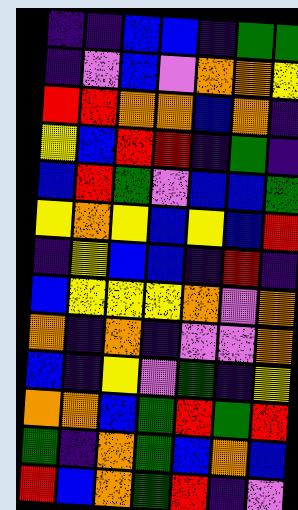[["indigo", "indigo", "blue", "blue", "indigo", "green", "green"], ["indigo", "violet", "blue", "violet", "orange", "orange", "yellow"], ["red", "red", "orange", "orange", "blue", "orange", "indigo"], ["yellow", "blue", "red", "red", "indigo", "green", "indigo"], ["blue", "red", "green", "violet", "blue", "blue", "green"], ["yellow", "orange", "yellow", "blue", "yellow", "blue", "red"], ["indigo", "yellow", "blue", "blue", "indigo", "red", "indigo"], ["blue", "yellow", "yellow", "yellow", "orange", "violet", "orange"], ["orange", "indigo", "orange", "indigo", "violet", "violet", "orange"], ["blue", "indigo", "yellow", "violet", "green", "indigo", "yellow"], ["orange", "orange", "blue", "green", "red", "green", "red"], ["green", "indigo", "orange", "green", "blue", "orange", "blue"], ["red", "blue", "orange", "green", "red", "indigo", "violet"]]